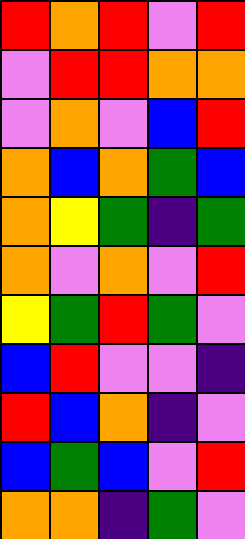[["red", "orange", "red", "violet", "red"], ["violet", "red", "red", "orange", "orange"], ["violet", "orange", "violet", "blue", "red"], ["orange", "blue", "orange", "green", "blue"], ["orange", "yellow", "green", "indigo", "green"], ["orange", "violet", "orange", "violet", "red"], ["yellow", "green", "red", "green", "violet"], ["blue", "red", "violet", "violet", "indigo"], ["red", "blue", "orange", "indigo", "violet"], ["blue", "green", "blue", "violet", "red"], ["orange", "orange", "indigo", "green", "violet"]]